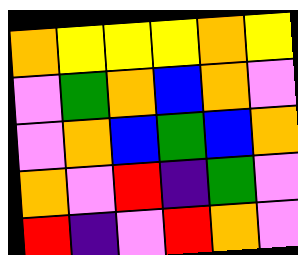[["orange", "yellow", "yellow", "yellow", "orange", "yellow"], ["violet", "green", "orange", "blue", "orange", "violet"], ["violet", "orange", "blue", "green", "blue", "orange"], ["orange", "violet", "red", "indigo", "green", "violet"], ["red", "indigo", "violet", "red", "orange", "violet"]]